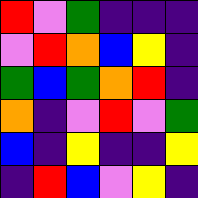[["red", "violet", "green", "indigo", "indigo", "indigo"], ["violet", "red", "orange", "blue", "yellow", "indigo"], ["green", "blue", "green", "orange", "red", "indigo"], ["orange", "indigo", "violet", "red", "violet", "green"], ["blue", "indigo", "yellow", "indigo", "indigo", "yellow"], ["indigo", "red", "blue", "violet", "yellow", "indigo"]]